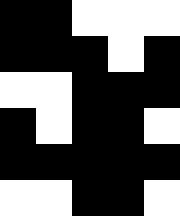[["black", "black", "white", "white", "white"], ["black", "black", "black", "white", "black"], ["white", "white", "black", "black", "black"], ["black", "white", "black", "black", "white"], ["black", "black", "black", "black", "black"], ["white", "white", "black", "black", "white"]]